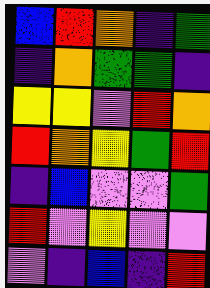[["blue", "red", "orange", "indigo", "green"], ["indigo", "orange", "green", "green", "indigo"], ["yellow", "yellow", "violet", "red", "orange"], ["red", "orange", "yellow", "green", "red"], ["indigo", "blue", "violet", "violet", "green"], ["red", "violet", "yellow", "violet", "violet"], ["violet", "indigo", "blue", "indigo", "red"]]